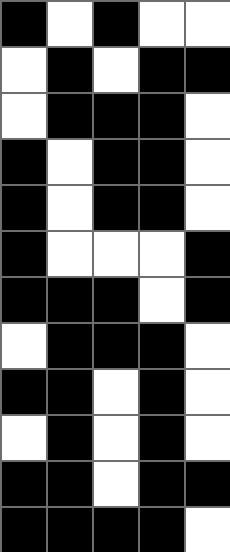[["black", "white", "black", "white", "white"], ["white", "black", "white", "black", "black"], ["white", "black", "black", "black", "white"], ["black", "white", "black", "black", "white"], ["black", "white", "black", "black", "white"], ["black", "white", "white", "white", "black"], ["black", "black", "black", "white", "black"], ["white", "black", "black", "black", "white"], ["black", "black", "white", "black", "white"], ["white", "black", "white", "black", "white"], ["black", "black", "white", "black", "black"], ["black", "black", "black", "black", "white"]]